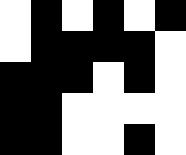[["white", "black", "white", "black", "white", "black"], ["white", "black", "black", "black", "black", "white"], ["black", "black", "black", "white", "black", "white"], ["black", "black", "white", "white", "white", "white"], ["black", "black", "white", "white", "black", "white"]]